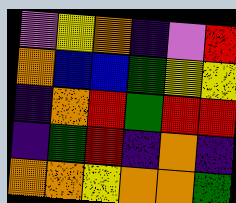[["violet", "yellow", "orange", "indigo", "violet", "red"], ["orange", "blue", "blue", "green", "yellow", "yellow"], ["indigo", "orange", "red", "green", "red", "red"], ["indigo", "green", "red", "indigo", "orange", "indigo"], ["orange", "orange", "yellow", "orange", "orange", "green"]]